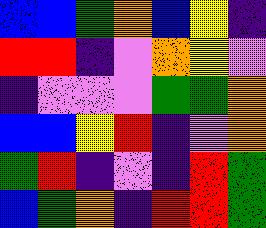[["blue", "blue", "green", "orange", "blue", "yellow", "indigo"], ["red", "red", "indigo", "violet", "orange", "yellow", "violet"], ["indigo", "violet", "violet", "violet", "green", "green", "orange"], ["blue", "blue", "yellow", "red", "indigo", "violet", "orange"], ["green", "red", "indigo", "violet", "indigo", "red", "green"], ["blue", "green", "orange", "indigo", "red", "red", "green"]]